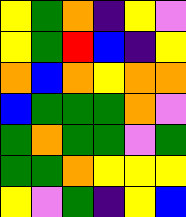[["yellow", "green", "orange", "indigo", "yellow", "violet"], ["yellow", "green", "red", "blue", "indigo", "yellow"], ["orange", "blue", "orange", "yellow", "orange", "orange"], ["blue", "green", "green", "green", "orange", "violet"], ["green", "orange", "green", "green", "violet", "green"], ["green", "green", "orange", "yellow", "yellow", "yellow"], ["yellow", "violet", "green", "indigo", "yellow", "blue"]]